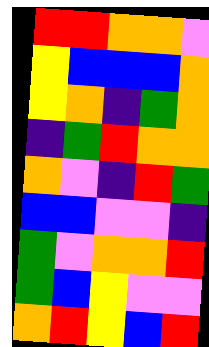[["red", "red", "orange", "orange", "violet"], ["yellow", "blue", "blue", "blue", "orange"], ["yellow", "orange", "indigo", "green", "orange"], ["indigo", "green", "red", "orange", "orange"], ["orange", "violet", "indigo", "red", "green"], ["blue", "blue", "violet", "violet", "indigo"], ["green", "violet", "orange", "orange", "red"], ["green", "blue", "yellow", "violet", "violet"], ["orange", "red", "yellow", "blue", "red"]]